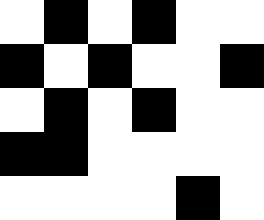[["white", "black", "white", "black", "white", "white"], ["black", "white", "black", "white", "white", "black"], ["white", "black", "white", "black", "white", "white"], ["black", "black", "white", "white", "white", "white"], ["white", "white", "white", "white", "black", "white"]]